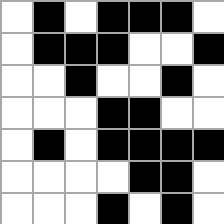[["white", "black", "white", "black", "black", "black", "white"], ["white", "black", "black", "black", "white", "white", "black"], ["white", "white", "black", "white", "white", "black", "white"], ["white", "white", "white", "black", "black", "white", "white"], ["white", "black", "white", "black", "black", "black", "black"], ["white", "white", "white", "white", "black", "black", "white"], ["white", "white", "white", "black", "white", "black", "white"]]